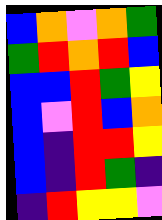[["blue", "orange", "violet", "orange", "green"], ["green", "red", "orange", "red", "blue"], ["blue", "blue", "red", "green", "yellow"], ["blue", "violet", "red", "blue", "orange"], ["blue", "indigo", "red", "red", "yellow"], ["blue", "indigo", "red", "green", "indigo"], ["indigo", "red", "yellow", "yellow", "violet"]]